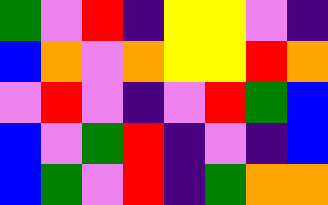[["green", "violet", "red", "indigo", "yellow", "yellow", "violet", "indigo"], ["blue", "orange", "violet", "orange", "yellow", "yellow", "red", "orange"], ["violet", "red", "violet", "indigo", "violet", "red", "green", "blue"], ["blue", "violet", "green", "red", "indigo", "violet", "indigo", "blue"], ["blue", "green", "violet", "red", "indigo", "green", "orange", "orange"]]